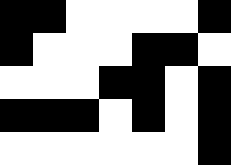[["black", "black", "white", "white", "white", "white", "black"], ["black", "white", "white", "white", "black", "black", "white"], ["white", "white", "white", "black", "black", "white", "black"], ["black", "black", "black", "white", "black", "white", "black"], ["white", "white", "white", "white", "white", "white", "black"]]